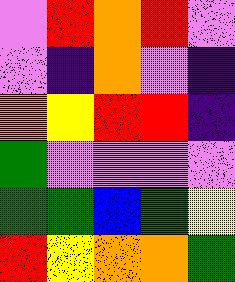[["violet", "red", "orange", "red", "violet"], ["violet", "indigo", "orange", "violet", "indigo"], ["orange", "yellow", "red", "red", "indigo"], ["green", "violet", "violet", "violet", "violet"], ["green", "green", "blue", "green", "yellow"], ["red", "yellow", "orange", "orange", "green"]]